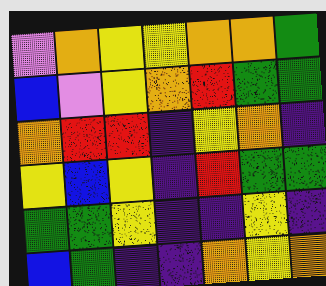[["violet", "orange", "yellow", "yellow", "orange", "orange", "green"], ["blue", "violet", "yellow", "orange", "red", "green", "green"], ["orange", "red", "red", "indigo", "yellow", "orange", "indigo"], ["yellow", "blue", "yellow", "indigo", "red", "green", "green"], ["green", "green", "yellow", "indigo", "indigo", "yellow", "indigo"], ["blue", "green", "indigo", "indigo", "orange", "yellow", "orange"]]